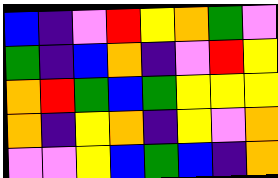[["blue", "indigo", "violet", "red", "yellow", "orange", "green", "violet"], ["green", "indigo", "blue", "orange", "indigo", "violet", "red", "yellow"], ["orange", "red", "green", "blue", "green", "yellow", "yellow", "yellow"], ["orange", "indigo", "yellow", "orange", "indigo", "yellow", "violet", "orange"], ["violet", "violet", "yellow", "blue", "green", "blue", "indigo", "orange"]]